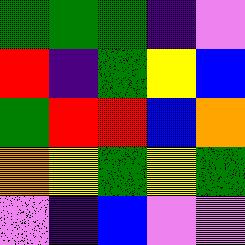[["green", "green", "green", "indigo", "violet"], ["red", "indigo", "green", "yellow", "blue"], ["green", "red", "red", "blue", "orange"], ["orange", "yellow", "green", "yellow", "green"], ["violet", "indigo", "blue", "violet", "violet"]]